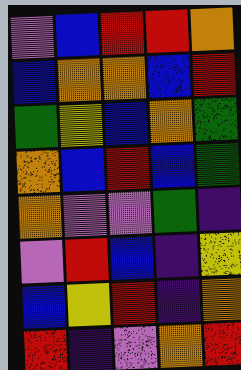[["violet", "blue", "red", "red", "orange"], ["blue", "orange", "orange", "blue", "red"], ["green", "yellow", "blue", "orange", "green"], ["orange", "blue", "red", "blue", "green"], ["orange", "violet", "violet", "green", "indigo"], ["violet", "red", "blue", "indigo", "yellow"], ["blue", "yellow", "red", "indigo", "orange"], ["red", "indigo", "violet", "orange", "red"]]